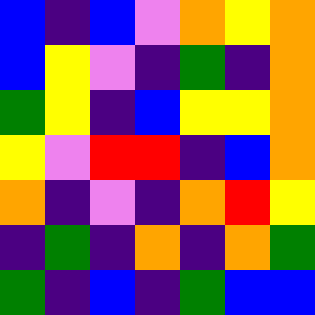[["blue", "indigo", "blue", "violet", "orange", "yellow", "orange"], ["blue", "yellow", "violet", "indigo", "green", "indigo", "orange"], ["green", "yellow", "indigo", "blue", "yellow", "yellow", "orange"], ["yellow", "violet", "red", "red", "indigo", "blue", "orange"], ["orange", "indigo", "violet", "indigo", "orange", "red", "yellow"], ["indigo", "green", "indigo", "orange", "indigo", "orange", "green"], ["green", "indigo", "blue", "indigo", "green", "blue", "blue"]]